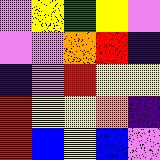[["violet", "yellow", "green", "yellow", "violet"], ["violet", "violet", "orange", "red", "indigo"], ["indigo", "violet", "red", "yellow", "yellow"], ["red", "yellow", "yellow", "orange", "indigo"], ["red", "blue", "yellow", "blue", "violet"]]